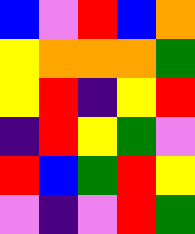[["blue", "violet", "red", "blue", "orange"], ["yellow", "orange", "orange", "orange", "green"], ["yellow", "red", "indigo", "yellow", "red"], ["indigo", "red", "yellow", "green", "violet"], ["red", "blue", "green", "red", "yellow"], ["violet", "indigo", "violet", "red", "green"]]